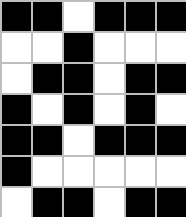[["black", "black", "white", "black", "black", "black"], ["white", "white", "black", "white", "white", "white"], ["white", "black", "black", "white", "black", "black"], ["black", "white", "black", "white", "black", "white"], ["black", "black", "white", "black", "black", "black"], ["black", "white", "white", "white", "white", "white"], ["white", "black", "black", "white", "black", "black"]]